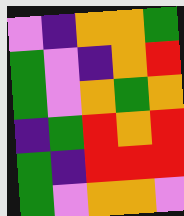[["violet", "indigo", "orange", "orange", "green"], ["green", "violet", "indigo", "orange", "red"], ["green", "violet", "orange", "green", "orange"], ["indigo", "green", "red", "orange", "red"], ["green", "indigo", "red", "red", "red"], ["green", "violet", "orange", "orange", "violet"]]